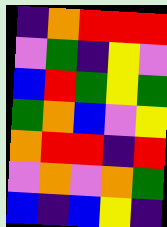[["indigo", "orange", "red", "red", "red"], ["violet", "green", "indigo", "yellow", "violet"], ["blue", "red", "green", "yellow", "green"], ["green", "orange", "blue", "violet", "yellow"], ["orange", "red", "red", "indigo", "red"], ["violet", "orange", "violet", "orange", "green"], ["blue", "indigo", "blue", "yellow", "indigo"]]